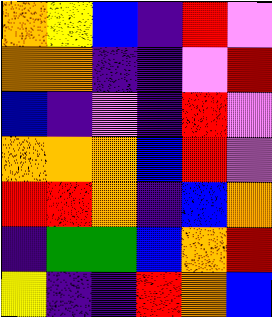[["orange", "yellow", "blue", "indigo", "red", "violet"], ["orange", "orange", "indigo", "indigo", "violet", "red"], ["blue", "indigo", "violet", "indigo", "red", "violet"], ["orange", "orange", "orange", "blue", "red", "violet"], ["red", "red", "orange", "indigo", "blue", "orange"], ["indigo", "green", "green", "blue", "orange", "red"], ["yellow", "indigo", "indigo", "red", "orange", "blue"]]